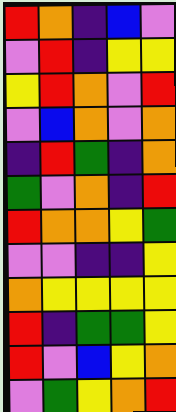[["red", "orange", "indigo", "blue", "violet"], ["violet", "red", "indigo", "yellow", "yellow"], ["yellow", "red", "orange", "violet", "red"], ["violet", "blue", "orange", "violet", "orange"], ["indigo", "red", "green", "indigo", "orange"], ["green", "violet", "orange", "indigo", "red"], ["red", "orange", "orange", "yellow", "green"], ["violet", "violet", "indigo", "indigo", "yellow"], ["orange", "yellow", "yellow", "yellow", "yellow"], ["red", "indigo", "green", "green", "yellow"], ["red", "violet", "blue", "yellow", "orange"], ["violet", "green", "yellow", "orange", "red"]]